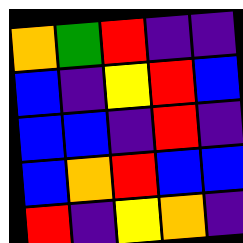[["orange", "green", "red", "indigo", "indigo"], ["blue", "indigo", "yellow", "red", "blue"], ["blue", "blue", "indigo", "red", "indigo"], ["blue", "orange", "red", "blue", "blue"], ["red", "indigo", "yellow", "orange", "indigo"]]